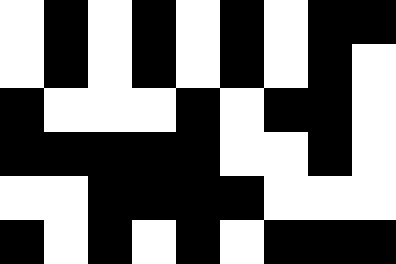[["white", "black", "white", "black", "white", "black", "white", "black", "black"], ["white", "black", "white", "black", "white", "black", "white", "black", "white"], ["black", "white", "white", "white", "black", "white", "black", "black", "white"], ["black", "black", "black", "black", "black", "white", "white", "black", "white"], ["white", "white", "black", "black", "black", "black", "white", "white", "white"], ["black", "white", "black", "white", "black", "white", "black", "black", "black"]]